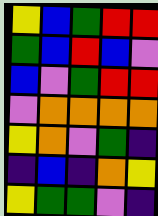[["yellow", "blue", "green", "red", "red"], ["green", "blue", "red", "blue", "violet"], ["blue", "violet", "green", "red", "red"], ["violet", "orange", "orange", "orange", "orange"], ["yellow", "orange", "violet", "green", "indigo"], ["indigo", "blue", "indigo", "orange", "yellow"], ["yellow", "green", "green", "violet", "indigo"]]